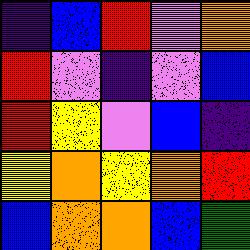[["indigo", "blue", "red", "violet", "orange"], ["red", "violet", "indigo", "violet", "blue"], ["red", "yellow", "violet", "blue", "indigo"], ["yellow", "orange", "yellow", "orange", "red"], ["blue", "orange", "orange", "blue", "green"]]